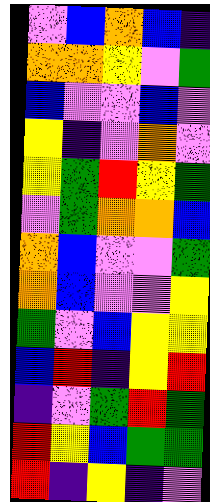[["violet", "blue", "orange", "blue", "indigo"], ["orange", "orange", "yellow", "violet", "green"], ["blue", "violet", "violet", "blue", "violet"], ["yellow", "indigo", "violet", "orange", "violet"], ["yellow", "green", "red", "yellow", "green"], ["violet", "green", "orange", "orange", "blue"], ["orange", "blue", "violet", "violet", "green"], ["orange", "blue", "violet", "violet", "yellow"], ["green", "violet", "blue", "yellow", "yellow"], ["blue", "red", "indigo", "yellow", "red"], ["indigo", "violet", "green", "red", "green"], ["red", "yellow", "blue", "green", "green"], ["red", "indigo", "yellow", "indigo", "violet"]]